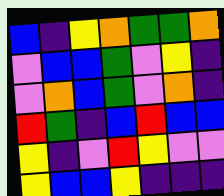[["blue", "indigo", "yellow", "orange", "green", "green", "orange"], ["violet", "blue", "blue", "green", "violet", "yellow", "indigo"], ["violet", "orange", "blue", "green", "violet", "orange", "indigo"], ["red", "green", "indigo", "blue", "red", "blue", "blue"], ["yellow", "indigo", "violet", "red", "yellow", "violet", "violet"], ["yellow", "blue", "blue", "yellow", "indigo", "indigo", "indigo"]]